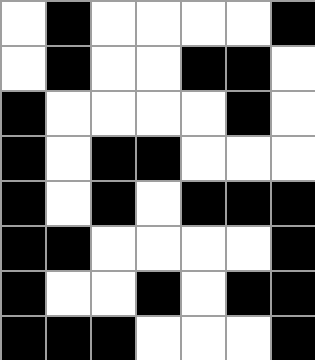[["white", "black", "white", "white", "white", "white", "black"], ["white", "black", "white", "white", "black", "black", "white"], ["black", "white", "white", "white", "white", "black", "white"], ["black", "white", "black", "black", "white", "white", "white"], ["black", "white", "black", "white", "black", "black", "black"], ["black", "black", "white", "white", "white", "white", "black"], ["black", "white", "white", "black", "white", "black", "black"], ["black", "black", "black", "white", "white", "white", "black"]]